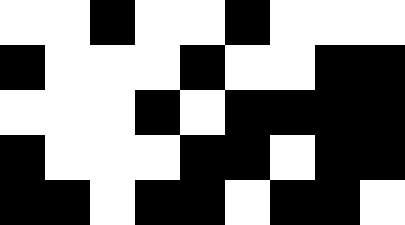[["white", "white", "black", "white", "white", "black", "white", "white", "white"], ["black", "white", "white", "white", "black", "white", "white", "black", "black"], ["white", "white", "white", "black", "white", "black", "black", "black", "black"], ["black", "white", "white", "white", "black", "black", "white", "black", "black"], ["black", "black", "white", "black", "black", "white", "black", "black", "white"]]